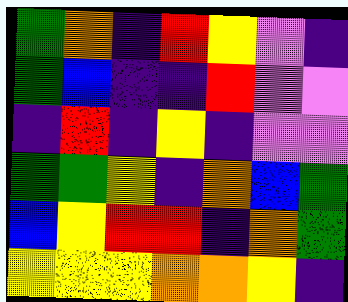[["green", "orange", "indigo", "red", "yellow", "violet", "indigo"], ["green", "blue", "indigo", "indigo", "red", "violet", "violet"], ["indigo", "red", "indigo", "yellow", "indigo", "violet", "violet"], ["green", "green", "yellow", "indigo", "orange", "blue", "green"], ["blue", "yellow", "red", "red", "indigo", "orange", "green"], ["yellow", "yellow", "yellow", "orange", "orange", "yellow", "indigo"]]